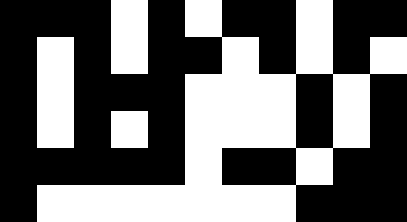[["black", "black", "black", "white", "black", "white", "black", "black", "white", "black", "black"], ["black", "white", "black", "white", "black", "black", "white", "black", "white", "black", "white"], ["black", "white", "black", "black", "black", "white", "white", "white", "black", "white", "black"], ["black", "white", "black", "white", "black", "white", "white", "white", "black", "white", "black"], ["black", "black", "black", "black", "black", "white", "black", "black", "white", "black", "black"], ["black", "white", "white", "white", "white", "white", "white", "white", "black", "black", "black"]]